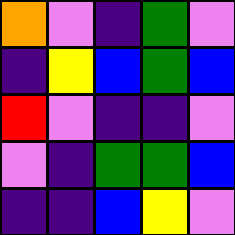[["orange", "violet", "indigo", "green", "violet"], ["indigo", "yellow", "blue", "green", "blue"], ["red", "violet", "indigo", "indigo", "violet"], ["violet", "indigo", "green", "green", "blue"], ["indigo", "indigo", "blue", "yellow", "violet"]]